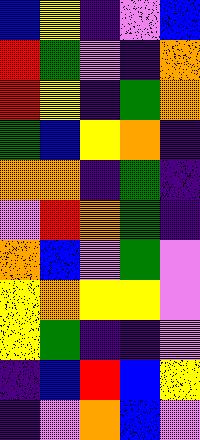[["blue", "yellow", "indigo", "violet", "blue"], ["red", "green", "violet", "indigo", "orange"], ["red", "yellow", "indigo", "green", "orange"], ["green", "blue", "yellow", "orange", "indigo"], ["orange", "orange", "indigo", "green", "indigo"], ["violet", "red", "orange", "green", "indigo"], ["orange", "blue", "violet", "green", "violet"], ["yellow", "orange", "yellow", "yellow", "violet"], ["yellow", "green", "indigo", "indigo", "violet"], ["indigo", "blue", "red", "blue", "yellow"], ["indigo", "violet", "orange", "blue", "violet"]]